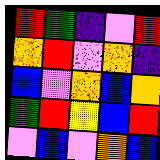[["red", "green", "indigo", "violet", "red"], ["orange", "red", "violet", "orange", "indigo"], ["blue", "violet", "orange", "blue", "orange"], ["green", "red", "yellow", "blue", "red"], ["violet", "blue", "violet", "orange", "blue"]]